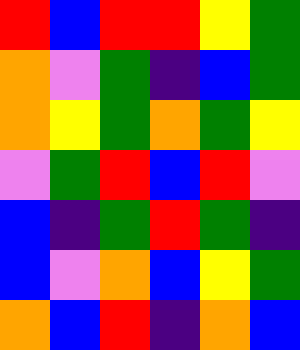[["red", "blue", "red", "red", "yellow", "green"], ["orange", "violet", "green", "indigo", "blue", "green"], ["orange", "yellow", "green", "orange", "green", "yellow"], ["violet", "green", "red", "blue", "red", "violet"], ["blue", "indigo", "green", "red", "green", "indigo"], ["blue", "violet", "orange", "blue", "yellow", "green"], ["orange", "blue", "red", "indigo", "orange", "blue"]]